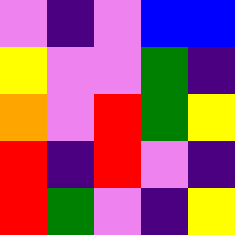[["violet", "indigo", "violet", "blue", "blue"], ["yellow", "violet", "violet", "green", "indigo"], ["orange", "violet", "red", "green", "yellow"], ["red", "indigo", "red", "violet", "indigo"], ["red", "green", "violet", "indigo", "yellow"]]